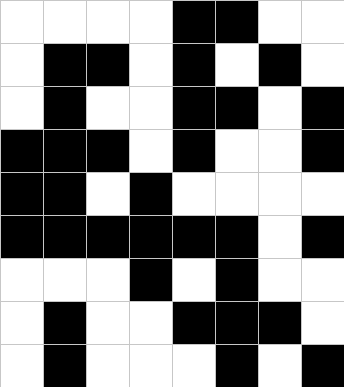[["white", "white", "white", "white", "black", "black", "white", "white"], ["white", "black", "black", "white", "black", "white", "black", "white"], ["white", "black", "white", "white", "black", "black", "white", "black"], ["black", "black", "black", "white", "black", "white", "white", "black"], ["black", "black", "white", "black", "white", "white", "white", "white"], ["black", "black", "black", "black", "black", "black", "white", "black"], ["white", "white", "white", "black", "white", "black", "white", "white"], ["white", "black", "white", "white", "black", "black", "black", "white"], ["white", "black", "white", "white", "white", "black", "white", "black"]]